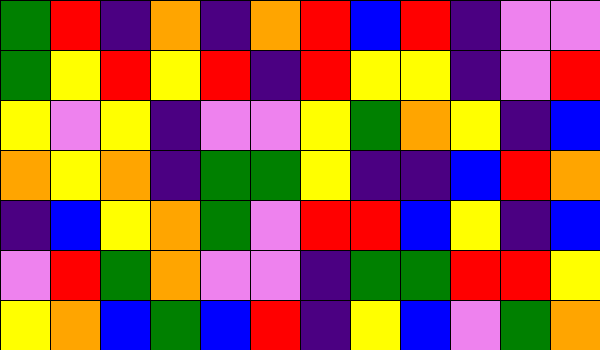[["green", "red", "indigo", "orange", "indigo", "orange", "red", "blue", "red", "indigo", "violet", "violet"], ["green", "yellow", "red", "yellow", "red", "indigo", "red", "yellow", "yellow", "indigo", "violet", "red"], ["yellow", "violet", "yellow", "indigo", "violet", "violet", "yellow", "green", "orange", "yellow", "indigo", "blue"], ["orange", "yellow", "orange", "indigo", "green", "green", "yellow", "indigo", "indigo", "blue", "red", "orange"], ["indigo", "blue", "yellow", "orange", "green", "violet", "red", "red", "blue", "yellow", "indigo", "blue"], ["violet", "red", "green", "orange", "violet", "violet", "indigo", "green", "green", "red", "red", "yellow"], ["yellow", "orange", "blue", "green", "blue", "red", "indigo", "yellow", "blue", "violet", "green", "orange"]]